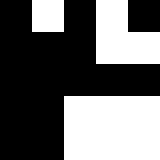[["black", "white", "black", "white", "black"], ["black", "black", "black", "white", "white"], ["black", "black", "black", "black", "black"], ["black", "black", "white", "white", "white"], ["black", "black", "white", "white", "white"]]